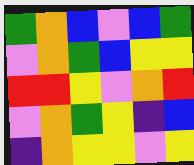[["green", "orange", "blue", "violet", "blue", "green"], ["violet", "orange", "green", "blue", "yellow", "yellow"], ["red", "red", "yellow", "violet", "orange", "red"], ["violet", "orange", "green", "yellow", "indigo", "blue"], ["indigo", "orange", "yellow", "yellow", "violet", "yellow"]]